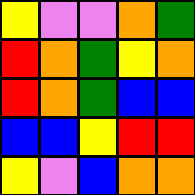[["yellow", "violet", "violet", "orange", "green"], ["red", "orange", "green", "yellow", "orange"], ["red", "orange", "green", "blue", "blue"], ["blue", "blue", "yellow", "red", "red"], ["yellow", "violet", "blue", "orange", "orange"]]